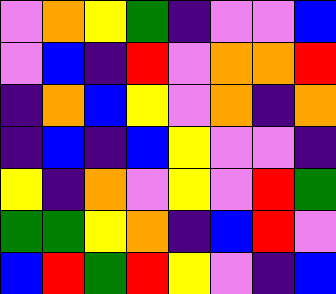[["violet", "orange", "yellow", "green", "indigo", "violet", "violet", "blue"], ["violet", "blue", "indigo", "red", "violet", "orange", "orange", "red"], ["indigo", "orange", "blue", "yellow", "violet", "orange", "indigo", "orange"], ["indigo", "blue", "indigo", "blue", "yellow", "violet", "violet", "indigo"], ["yellow", "indigo", "orange", "violet", "yellow", "violet", "red", "green"], ["green", "green", "yellow", "orange", "indigo", "blue", "red", "violet"], ["blue", "red", "green", "red", "yellow", "violet", "indigo", "blue"]]